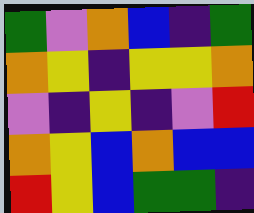[["green", "violet", "orange", "blue", "indigo", "green"], ["orange", "yellow", "indigo", "yellow", "yellow", "orange"], ["violet", "indigo", "yellow", "indigo", "violet", "red"], ["orange", "yellow", "blue", "orange", "blue", "blue"], ["red", "yellow", "blue", "green", "green", "indigo"]]